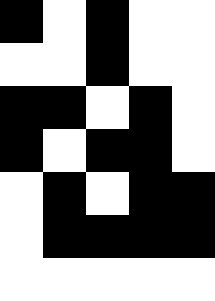[["black", "white", "black", "white", "white"], ["white", "white", "black", "white", "white"], ["black", "black", "white", "black", "white"], ["black", "white", "black", "black", "white"], ["white", "black", "white", "black", "black"], ["white", "black", "black", "black", "black"], ["white", "white", "white", "white", "white"]]